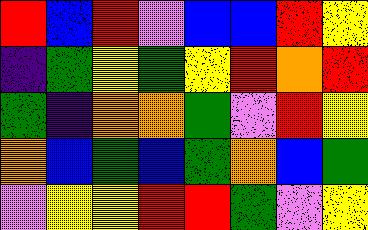[["red", "blue", "red", "violet", "blue", "blue", "red", "yellow"], ["indigo", "green", "yellow", "green", "yellow", "red", "orange", "red"], ["green", "indigo", "orange", "orange", "green", "violet", "red", "yellow"], ["orange", "blue", "green", "blue", "green", "orange", "blue", "green"], ["violet", "yellow", "yellow", "red", "red", "green", "violet", "yellow"]]